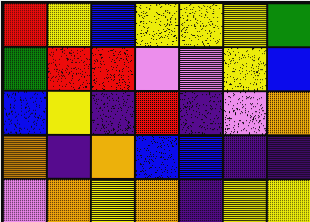[["red", "yellow", "blue", "yellow", "yellow", "yellow", "green"], ["green", "red", "red", "violet", "violet", "yellow", "blue"], ["blue", "yellow", "indigo", "red", "indigo", "violet", "orange"], ["orange", "indigo", "orange", "blue", "blue", "indigo", "indigo"], ["violet", "orange", "yellow", "orange", "indigo", "yellow", "yellow"]]